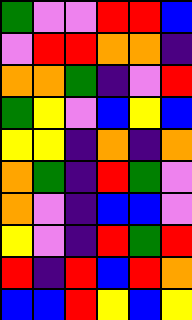[["green", "violet", "violet", "red", "red", "blue"], ["violet", "red", "red", "orange", "orange", "indigo"], ["orange", "orange", "green", "indigo", "violet", "red"], ["green", "yellow", "violet", "blue", "yellow", "blue"], ["yellow", "yellow", "indigo", "orange", "indigo", "orange"], ["orange", "green", "indigo", "red", "green", "violet"], ["orange", "violet", "indigo", "blue", "blue", "violet"], ["yellow", "violet", "indigo", "red", "green", "red"], ["red", "indigo", "red", "blue", "red", "orange"], ["blue", "blue", "red", "yellow", "blue", "yellow"]]